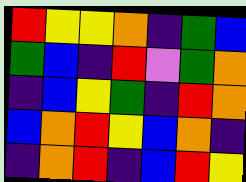[["red", "yellow", "yellow", "orange", "indigo", "green", "blue"], ["green", "blue", "indigo", "red", "violet", "green", "orange"], ["indigo", "blue", "yellow", "green", "indigo", "red", "orange"], ["blue", "orange", "red", "yellow", "blue", "orange", "indigo"], ["indigo", "orange", "red", "indigo", "blue", "red", "yellow"]]